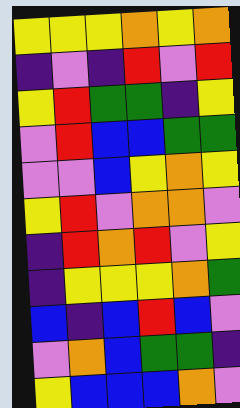[["yellow", "yellow", "yellow", "orange", "yellow", "orange"], ["indigo", "violet", "indigo", "red", "violet", "red"], ["yellow", "red", "green", "green", "indigo", "yellow"], ["violet", "red", "blue", "blue", "green", "green"], ["violet", "violet", "blue", "yellow", "orange", "yellow"], ["yellow", "red", "violet", "orange", "orange", "violet"], ["indigo", "red", "orange", "red", "violet", "yellow"], ["indigo", "yellow", "yellow", "yellow", "orange", "green"], ["blue", "indigo", "blue", "red", "blue", "violet"], ["violet", "orange", "blue", "green", "green", "indigo"], ["yellow", "blue", "blue", "blue", "orange", "violet"]]